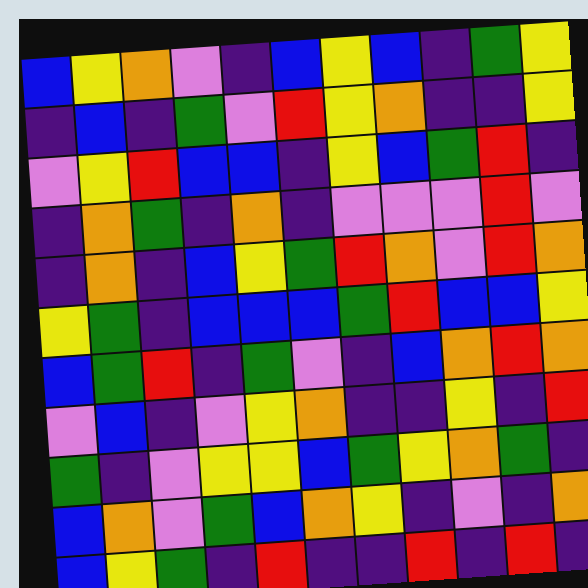[["blue", "yellow", "orange", "violet", "indigo", "blue", "yellow", "blue", "indigo", "green", "yellow"], ["indigo", "blue", "indigo", "green", "violet", "red", "yellow", "orange", "indigo", "indigo", "yellow"], ["violet", "yellow", "red", "blue", "blue", "indigo", "yellow", "blue", "green", "red", "indigo"], ["indigo", "orange", "green", "indigo", "orange", "indigo", "violet", "violet", "violet", "red", "violet"], ["indigo", "orange", "indigo", "blue", "yellow", "green", "red", "orange", "violet", "red", "orange"], ["yellow", "green", "indigo", "blue", "blue", "blue", "green", "red", "blue", "blue", "yellow"], ["blue", "green", "red", "indigo", "green", "violet", "indigo", "blue", "orange", "red", "orange"], ["violet", "blue", "indigo", "violet", "yellow", "orange", "indigo", "indigo", "yellow", "indigo", "red"], ["green", "indigo", "violet", "yellow", "yellow", "blue", "green", "yellow", "orange", "green", "indigo"], ["blue", "orange", "violet", "green", "blue", "orange", "yellow", "indigo", "violet", "indigo", "orange"], ["blue", "yellow", "green", "indigo", "red", "indigo", "indigo", "red", "indigo", "red", "indigo"]]